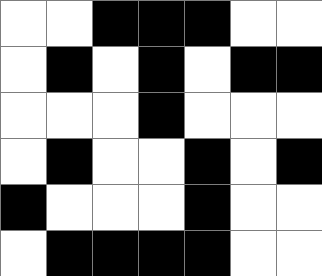[["white", "white", "black", "black", "black", "white", "white"], ["white", "black", "white", "black", "white", "black", "black"], ["white", "white", "white", "black", "white", "white", "white"], ["white", "black", "white", "white", "black", "white", "black"], ["black", "white", "white", "white", "black", "white", "white"], ["white", "black", "black", "black", "black", "white", "white"]]